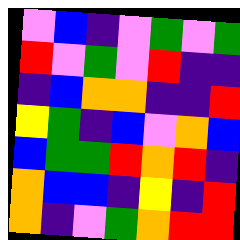[["violet", "blue", "indigo", "violet", "green", "violet", "green"], ["red", "violet", "green", "violet", "red", "indigo", "indigo"], ["indigo", "blue", "orange", "orange", "indigo", "indigo", "red"], ["yellow", "green", "indigo", "blue", "violet", "orange", "blue"], ["blue", "green", "green", "red", "orange", "red", "indigo"], ["orange", "blue", "blue", "indigo", "yellow", "indigo", "red"], ["orange", "indigo", "violet", "green", "orange", "red", "red"]]